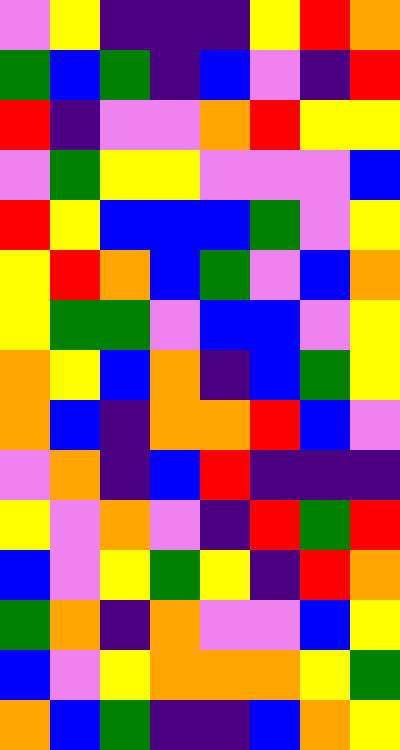[["violet", "yellow", "indigo", "indigo", "indigo", "yellow", "red", "orange"], ["green", "blue", "green", "indigo", "blue", "violet", "indigo", "red"], ["red", "indigo", "violet", "violet", "orange", "red", "yellow", "yellow"], ["violet", "green", "yellow", "yellow", "violet", "violet", "violet", "blue"], ["red", "yellow", "blue", "blue", "blue", "green", "violet", "yellow"], ["yellow", "red", "orange", "blue", "green", "violet", "blue", "orange"], ["yellow", "green", "green", "violet", "blue", "blue", "violet", "yellow"], ["orange", "yellow", "blue", "orange", "indigo", "blue", "green", "yellow"], ["orange", "blue", "indigo", "orange", "orange", "red", "blue", "violet"], ["violet", "orange", "indigo", "blue", "red", "indigo", "indigo", "indigo"], ["yellow", "violet", "orange", "violet", "indigo", "red", "green", "red"], ["blue", "violet", "yellow", "green", "yellow", "indigo", "red", "orange"], ["green", "orange", "indigo", "orange", "violet", "violet", "blue", "yellow"], ["blue", "violet", "yellow", "orange", "orange", "orange", "yellow", "green"], ["orange", "blue", "green", "indigo", "indigo", "blue", "orange", "yellow"]]